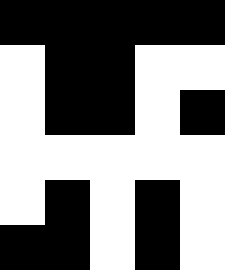[["black", "black", "black", "black", "black"], ["white", "black", "black", "white", "white"], ["white", "black", "black", "white", "black"], ["white", "white", "white", "white", "white"], ["white", "black", "white", "black", "white"], ["black", "black", "white", "black", "white"]]